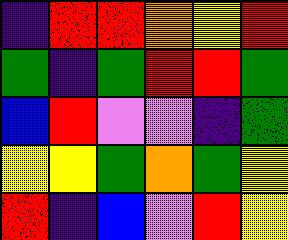[["indigo", "red", "red", "orange", "yellow", "red"], ["green", "indigo", "green", "red", "red", "green"], ["blue", "red", "violet", "violet", "indigo", "green"], ["yellow", "yellow", "green", "orange", "green", "yellow"], ["red", "indigo", "blue", "violet", "red", "yellow"]]